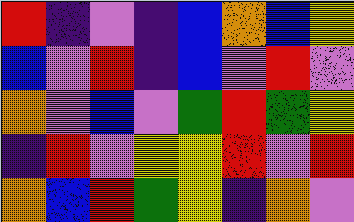[["red", "indigo", "violet", "indigo", "blue", "orange", "blue", "yellow"], ["blue", "violet", "red", "indigo", "blue", "violet", "red", "violet"], ["orange", "violet", "blue", "violet", "green", "red", "green", "yellow"], ["indigo", "red", "violet", "yellow", "yellow", "red", "violet", "red"], ["orange", "blue", "red", "green", "yellow", "indigo", "orange", "violet"]]